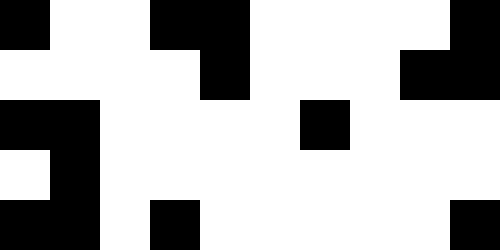[["black", "white", "white", "black", "black", "white", "white", "white", "white", "black"], ["white", "white", "white", "white", "black", "white", "white", "white", "black", "black"], ["black", "black", "white", "white", "white", "white", "black", "white", "white", "white"], ["white", "black", "white", "white", "white", "white", "white", "white", "white", "white"], ["black", "black", "white", "black", "white", "white", "white", "white", "white", "black"]]